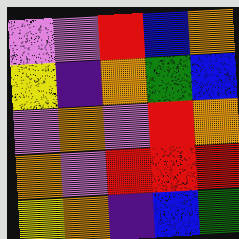[["violet", "violet", "red", "blue", "orange"], ["yellow", "indigo", "orange", "green", "blue"], ["violet", "orange", "violet", "red", "orange"], ["orange", "violet", "red", "red", "red"], ["yellow", "orange", "indigo", "blue", "green"]]